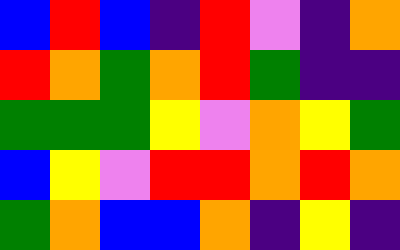[["blue", "red", "blue", "indigo", "red", "violet", "indigo", "orange"], ["red", "orange", "green", "orange", "red", "green", "indigo", "indigo"], ["green", "green", "green", "yellow", "violet", "orange", "yellow", "green"], ["blue", "yellow", "violet", "red", "red", "orange", "red", "orange"], ["green", "orange", "blue", "blue", "orange", "indigo", "yellow", "indigo"]]